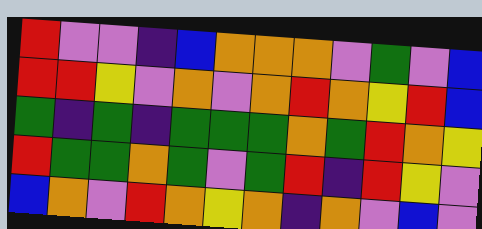[["red", "violet", "violet", "indigo", "blue", "orange", "orange", "orange", "violet", "green", "violet", "blue"], ["red", "red", "yellow", "violet", "orange", "violet", "orange", "red", "orange", "yellow", "red", "blue"], ["green", "indigo", "green", "indigo", "green", "green", "green", "orange", "green", "red", "orange", "yellow"], ["red", "green", "green", "orange", "green", "violet", "green", "red", "indigo", "red", "yellow", "violet"], ["blue", "orange", "violet", "red", "orange", "yellow", "orange", "indigo", "orange", "violet", "blue", "violet"]]